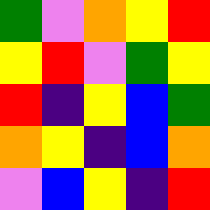[["green", "violet", "orange", "yellow", "red"], ["yellow", "red", "violet", "green", "yellow"], ["red", "indigo", "yellow", "blue", "green"], ["orange", "yellow", "indigo", "blue", "orange"], ["violet", "blue", "yellow", "indigo", "red"]]